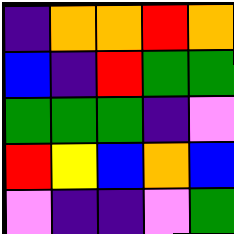[["indigo", "orange", "orange", "red", "orange"], ["blue", "indigo", "red", "green", "green"], ["green", "green", "green", "indigo", "violet"], ["red", "yellow", "blue", "orange", "blue"], ["violet", "indigo", "indigo", "violet", "green"]]